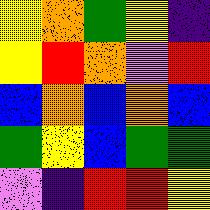[["yellow", "orange", "green", "yellow", "indigo"], ["yellow", "red", "orange", "violet", "red"], ["blue", "orange", "blue", "orange", "blue"], ["green", "yellow", "blue", "green", "green"], ["violet", "indigo", "red", "red", "yellow"]]